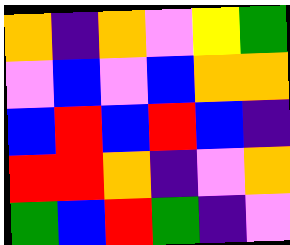[["orange", "indigo", "orange", "violet", "yellow", "green"], ["violet", "blue", "violet", "blue", "orange", "orange"], ["blue", "red", "blue", "red", "blue", "indigo"], ["red", "red", "orange", "indigo", "violet", "orange"], ["green", "blue", "red", "green", "indigo", "violet"]]